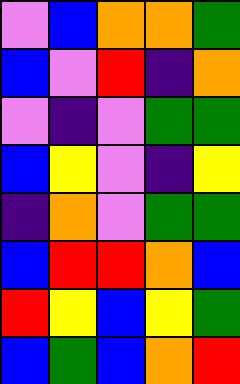[["violet", "blue", "orange", "orange", "green"], ["blue", "violet", "red", "indigo", "orange"], ["violet", "indigo", "violet", "green", "green"], ["blue", "yellow", "violet", "indigo", "yellow"], ["indigo", "orange", "violet", "green", "green"], ["blue", "red", "red", "orange", "blue"], ["red", "yellow", "blue", "yellow", "green"], ["blue", "green", "blue", "orange", "red"]]